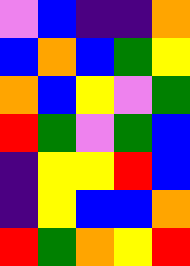[["violet", "blue", "indigo", "indigo", "orange"], ["blue", "orange", "blue", "green", "yellow"], ["orange", "blue", "yellow", "violet", "green"], ["red", "green", "violet", "green", "blue"], ["indigo", "yellow", "yellow", "red", "blue"], ["indigo", "yellow", "blue", "blue", "orange"], ["red", "green", "orange", "yellow", "red"]]